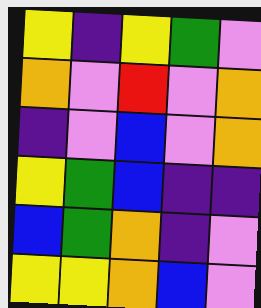[["yellow", "indigo", "yellow", "green", "violet"], ["orange", "violet", "red", "violet", "orange"], ["indigo", "violet", "blue", "violet", "orange"], ["yellow", "green", "blue", "indigo", "indigo"], ["blue", "green", "orange", "indigo", "violet"], ["yellow", "yellow", "orange", "blue", "violet"]]